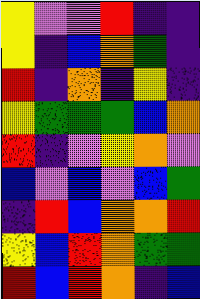[["yellow", "violet", "violet", "red", "indigo", "indigo"], ["yellow", "indigo", "blue", "orange", "green", "indigo"], ["red", "indigo", "orange", "indigo", "yellow", "indigo"], ["yellow", "green", "green", "green", "blue", "orange"], ["red", "indigo", "violet", "yellow", "orange", "violet"], ["blue", "violet", "blue", "violet", "blue", "green"], ["indigo", "red", "blue", "orange", "orange", "red"], ["yellow", "blue", "red", "orange", "green", "green"], ["red", "blue", "red", "orange", "indigo", "blue"]]